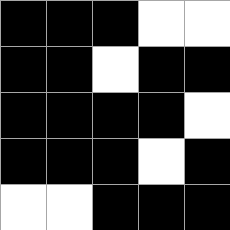[["black", "black", "black", "white", "white"], ["black", "black", "white", "black", "black"], ["black", "black", "black", "black", "white"], ["black", "black", "black", "white", "black"], ["white", "white", "black", "black", "black"]]